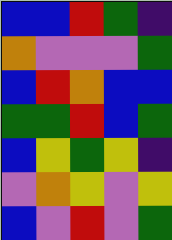[["blue", "blue", "red", "green", "indigo"], ["orange", "violet", "violet", "violet", "green"], ["blue", "red", "orange", "blue", "blue"], ["green", "green", "red", "blue", "green"], ["blue", "yellow", "green", "yellow", "indigo"], ["violet", "orange", "yellow", "violet", "yellow"], ["blue", "violet", "red", "violet", "green"]]